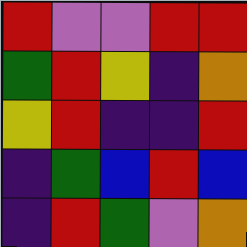[["red", "violet", "violet", "red", "red"], ["green", "red", "yellow", "indigo", "orange"], ["yellow", "red", "indigo", "indigo", "red"], ["indigo", "green", "blue", "red", "blue"], ["indigo", "red", "green", "violet", "orange"]]